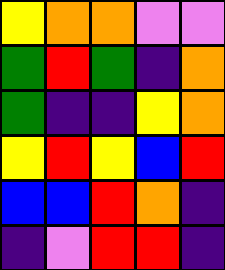[["yellow", "orange", "orange", "violet", "violet"], ["green", "red", "green", "indigo", "orange"], ["green", "indigo", "indigo", "yellow", "orange"], ["yellow", "red", "yellow", "blue", "red"], ["blue", "blue", "red", "orange", "indigo"], ["indigo", "violet", "red", "red", "indigo"]]